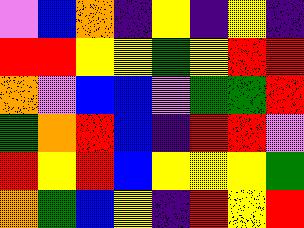[["violet", "blue", "orange", "indigo", "yellow", "indigo", "yellow", "indigo"], ["red", "red", "yellow", "yellow", "green", "yellow", "red", "red"], ["orange", "violet", "blue", "blue", "violet", "green", "green", "red"], ["green", "orange", "red", "blue", "indigo", "red", "red", "violet"], ["red", "yellow", "red", "blue", "yellow", "yellow", "yellow", "green"], ["orange", "green", "blue", "yellow", "indigo", "red", "yellow", "red"]]